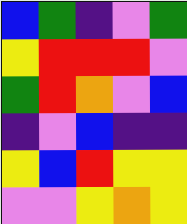[["blue", "green", "indigo", "violet", "green"], ["yellow", "red", "red", "red", "violet"], ["green", "red", "orange", "violet", "blue"], ["indigo", "violet", "blue", "indigo", "indigo"], ["yellow", "blue", "red", "yellow", "yellow"], ["violet", "violet", "yellow", "orange", "yellow"]]